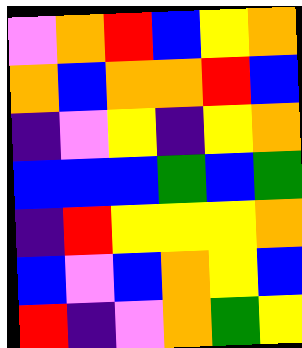[["violet", "orange", "red", "blue", "yellow", "orange"], ["orange", "blue", "orange", "orange", "red", "blue"], ["indigo", "violet", "yellow", "indigo", "yellow", "orange"], ["blue", "blue", "blue", "green", "blue", "green"], ["indigo", "red", "yellow", "yellow", "yellow", "orange"], ["blue", "violet", "blue", "orange", "yellow", "blue"], ["red", "indigo", "violet", "orange", "green", "yellow"]]